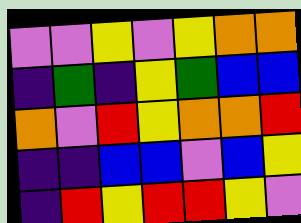[["violet", "violet", "yellow", "violet", "yellow", "orange", "orange"], ["indigo", "green", "indigo", "yellow", "green", "blue", "blue"], ["orange", "violet", "red", "yellow", "orange", "orange", "red"], ["indigo", "indigo", "blue", "blue", "violet", "blue", "yellow"], ["indigo", "red", "yellow", "red", "red", "yellow", "violet"]]